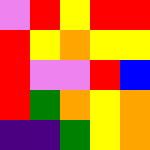[["violet", "red", "yellow", "red", "red"], ["red", "yellow", "orange", "yellow", "yellow"], ["red", "violet", "violet", "red", "blue"], ["red", "green", "orange", "yellow", "orange"], ["indigo", "indigo", "green", "yellow", "orange"]]